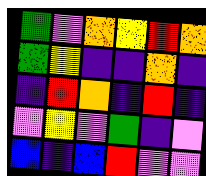[["green", "violet", "orange", "yellow", "red", "orange"], ["green", "yellow", "indigo", "indigo", "orange", "indigo"], ["indigo", "red", "orange", "indigo", "red", "indigo"], ["violet", "yellow", "violet", "green", "indigo", "violet"], ["blue", "indigo", "blue", "red", "violet", "violet"]]